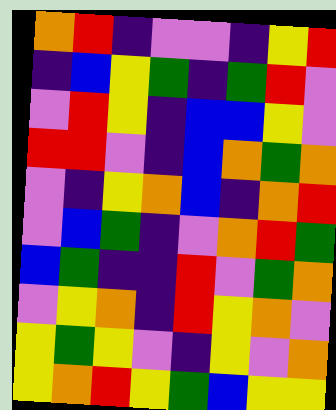[["orange", "red", "indigo", "violet", "violet", "indigo", "yellow", "red"], ["indigo", "blue", "yellow", "green", "indigo", "green", "red", "violet"], ["violet", "red", "yellow", "indigo", "blue", "blue", "yellow", "violet"], ["red", "red", "violet", "indigo", "blue", "orange", "green", "orange"], ["violet", "indigo", "yellow", "orange", "blue", "indigo", "orange", "red"], ["violet", "blue", "green", "indigo", "violet", "orange", "red", "green"], ["blue", "green", "indigo", "indigo", "red", "violet", "green", "orange"], ["violet", "yellow", "orange", "indigo", "red", "yellow", "orange", "violet"], ["yellow", "green", "yellow", "violet", "indigo", "yellow", "violet", "orange"], ["yellow", "orange", "red", "yellow", "green", "blue", "yellow", "yellow"]]